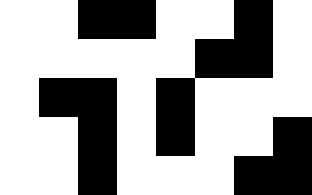[["white", "white", "black", "black", "white", "white", "black", "white"], ["white", "white", "white", "white", "white", "black", "black", "white"], ["white", "black", "black", "white", "black", "white", "white", "white"], ["white", "white", "black", "white", "black", "white", "white", "black"], ["white", "white", "black", "white", "white", "white", "black", "black"]]